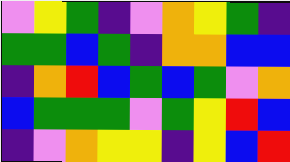[["violet", "yellow", "green", "indigo", "violet", "orange", "yellow", "green", "indigo"], ["green", "green", "blue", "green", "indigo", "orange", "orange", "blue", "blue"], ["indigo", "orange", "red", "blue", "green", "blue", "green", "violet", "orange"], ["blue", "green", "green", "green", "violet", "green", "yellow", "red", "blue"], ["indigo", "violet", "orange", "yellow", "yellow", "indigo", "yellow", "blue", "red"]]